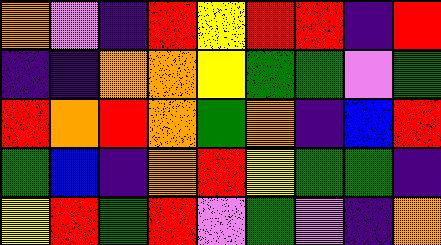[["orange", "violet", "indigo", "red", "yellow", "red", "red", "indigo", "red"], ["indigo", "indigo", "orange", "orange", "yellow", "green", "green", "violet", "green"], ["red", "orange", "red", "orange", "green", "orange", "indigo", "blue", "red"], ["green", "blue", "indigo", "orange", "red", "yellow", "green", "green", "indigo"], ["yellow", "red", "green", "red", "violet", "green", "violet", "indigo", "orange"]]